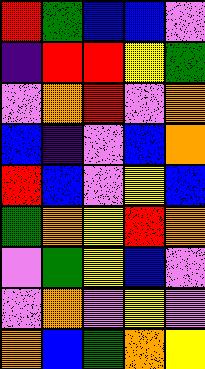[["red", "green", "blue", "blue", "violet"], ["indigo", "red", "red", "yellow", "green"], ["violet", "orange", "red", "violet", "orange"], ["blue", "indigo", "violet", "blue", "orange"], ["red", "blue", "violet", "yellow", "blue"], ["green", "orange", "yellow", "red", "orange"], ["violet", "green", "yellow", "blue", "violet"], ["violet", "orange", "violet", "yellow", "violet"], ["orange", "blue", "green", "orange", "yellow"]]